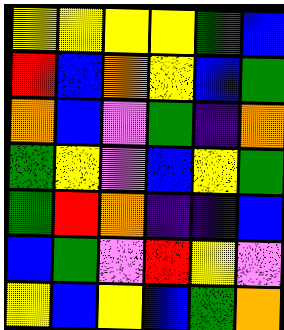[["yellow", "yellow", "yellow", "yellow", "green", "blue"], ["red", "blue", "orange", "yellow", "blue", "green"], ["orange", "blue", "violet", "green", "indigo", "orange"], ["green", "yellow", "violet", "blue", "yellow", "green"], ["green", "red", "orange", "indigo", "indigo", "blue"], ["blue", "green", "violet", "red", "yellow", "violet"], ["yellow", "blue", "yellow", "blue", "green", "orange"]]